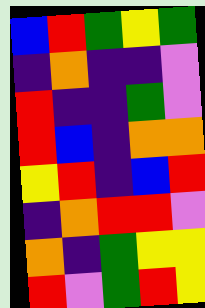[["blue", "red", "green", "yellow", "green"], ["indigo", "orange", "indigo", "indigo", "violet"], ["red", "indigo", "indigo", "green", "violet"], ["red", "blue", "indigo", "orange", "orange"], ["yellow", "red", "indigo", "blue", "red"], ["indigo", "orange", "red", "red", "violet"], ["orange", "indigo", "green", "yellow", "yellow"], ["red", "violet", "green", "red", "yellow"]]